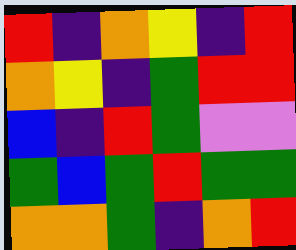[["red", "indigo", "orange", "yellow", "indigo", "red"], ["orange", "yellow", "indigo", "green", "red", "red"], ["blue", "indigo", "red", "green", "violet", "violet"], ["green", "blue", "green", "red", "green", "green"], ["orange", "orange", "green", "indigo", "orange", "red"]]